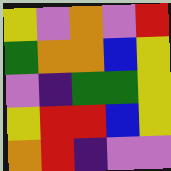[["yellow", "violet", "orange", "violet", "red"], ["green", "orange", "orange", "blue", "yellow"], ["violet", "indigo", "green", "green", "yellow"], ["yellow", "red", "red", "blue", "yellow"], ["orange", "red", "indigo", "violet", "violet"]]